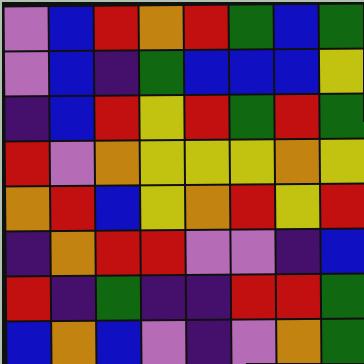[["violet", "blue", "red", "orange", "red", "green", "blue", "green"], ["violet", "blue", "indigo", "green", "blue", "blue", "blue", "yellow"], ["indigo", "blue", "red", "yellow", "red", "green", "red", "green"], ["red", "violet", "orange", "yellow", "yellow", "yellow", "orange", "yellow"], ["orange", "red", "blue", "yellow", "orange", "red", "yellow", "red"], ["indigo", "orange", "red", "red", "violet", "violet", "indigo", "blue"], ["red", "indigo", "green", "indigo", "indigo", "red", "red", "green"], ["blue", "orange", "blue", "violet", "indigo", "violet", "orange", "green"]]